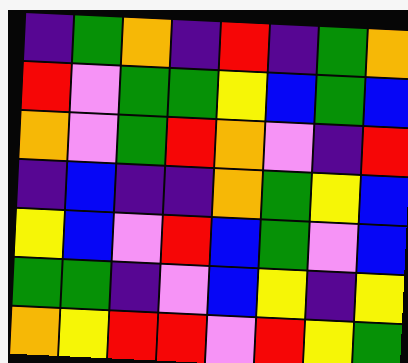[["indigo", "green", "orange", "indigo", "red", "indigo", "green", "orange"], ["red", "violet", "green", "green", "yellow", "blue", "green", "blue"], ["orange", "violet", "green", "red", "orange", "violet", "indigo", "red"], ["indigo", "blue", "indigo", "indigo", "orange", "green", "yellow", "blue"], ["yellow", "blue", "violet", "red", "blue", "green", "violet", "blue"], ["green", "green", "indigo", "violet", "blue", "yellow", "indigo", "yellow"], ["orange", "yellow", "red", "red", "violet", "red", "yellow", "green"]]